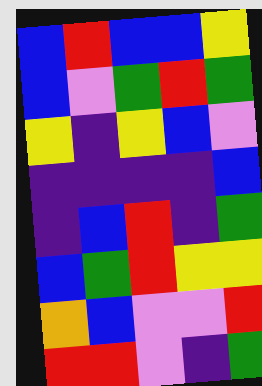[["blue", "red", "blue", "blue", "yellow"], ["blue", "violet", "green", "red", "green"], ["yellow", "indigo", "yellow", "blue", "violet"], ["indigo", "indigo", "indigo", "indigo", "blue"], ["indigo", "blue", "red", "indigo", "green"], ["blue", "green", "red", "yellow", "yellow"], ["orange", "blue", "violet", "violet", "red"], ["red", "red", "violet", "indigo", "green"]]